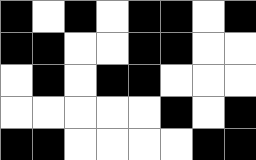[["black", "white", "black", "white", "black", "black", "white", "black"], ["black", "black", "white", "white", "black", "black", "white", "white"], ["white", "black", "white", "black", "black", "white", "white", "white"], ["white", "white", "white", "white", "white", "black", "white", "black"], ["black", "black", "white", "white", "white", "white", "black", "black"]]